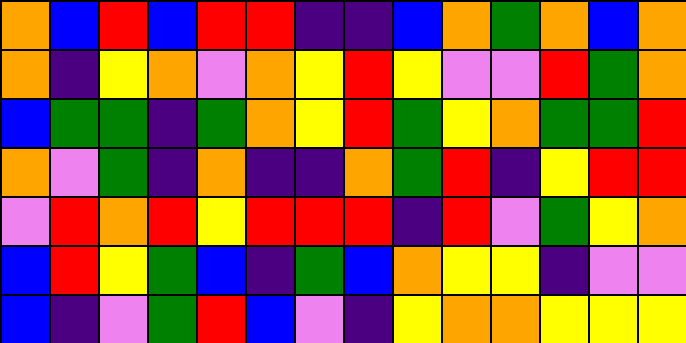[["orange", "blue", "red", "blue", "red", "red", "indigo", "indigo", "blue", "orange", "green", "orange", "blue", "orange"], ["orange", "indigo", "yellow", "orange", "violet", "orange", "yellow", "red", "yellow", "violet", "violet", "red", "green", "orange"], ["blue", "green", "green", "indigo", "green", "orange", "yellow", "red", "green", "yellow", "orange", "green", "green", "red"], ["orange", "violet", "green", "indigo", "orange", "indigo", "indigo", "orange", "green", "red", "indigo", "yellow", "red", "red"], ["violet", "red", "orange", "red", "yellow", "red", "red", "red", "indigo", "red", "violet", "green", "yellow", "orange"], ["blue", "red", "yellow", "green", "blue", "indigo", "green", "blue", "orange", "yellow", "yellow", "indigo", "violet", "violet"], ["blue", "indigo", "violet", "green", "red", "blue", "violet", "indigo", "yellow", "orange", "orange", "yellow", "yellow", "yellow"]]